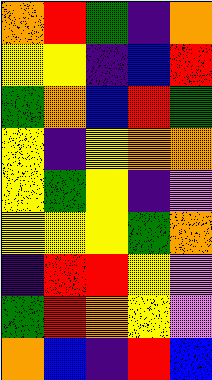[["orange", "red", "green", "indigo", "orange"], ["yellow", "yellow", "indigo", "blue", "red"], ["green", "orange", "blue", "red", "green"], ["yellow", "indigo", "yellow", "orange", "orange"], ["yellow", "green", "yellow", "indigo", "violet"], ["yellow", "yellow", "yellow", "green", "orange"], ["indigo", "red", "red", "yellow", "violet"], ["green", "red", "orange", "yellow", "violet"], ["orange", "blue", "indigo", "red", "blue"]]